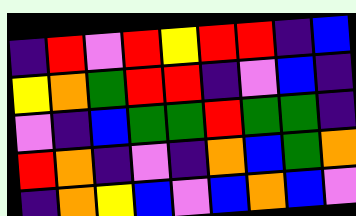[["indigo", "red", "violet", "red", "yellow", "red", "red", "indigo", "blue"], ["yellow", "orange", "green", "red", "red", "indigo", "violet", "blue", "indigo"], ["violet", "indigo", "blue", "green", "green", "red", "green", "green", "indigo"], ["red", "orange", "indigo", "violet", "indigo", "orange", "blue", "green", "orange"], ["indigo", "orange", "yellow", "blue", "violet", "blue", "orange", "blue", "violet"]]